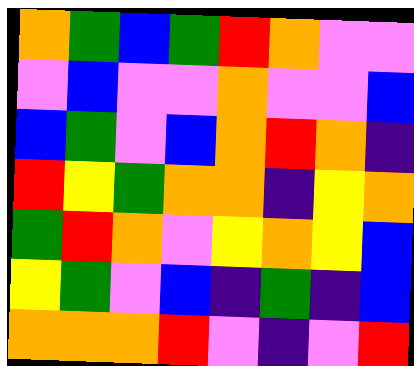[["orange", "green", "blue", "green", "red", "orange", "violet", "violet"], ["violet", "blue", "violet", "violet", "orange", "violet", "violet", "blue"], ["blue", "green", "violet", "blue", "orange", "red", "orange", "indigo"], ["red", "yellow", "green", "orange", "orange", "indigo", "yellow", "orange"], ["green", "red", "orange", "violet", "yellow", "orange", "yellow", "blue"], ["yellow", "green", "violet", "blue", "indigo", "green", "indigo", "blue"], ["orange", "orange", "orange", "red", "violet", "indigo", "violet", "red"]]